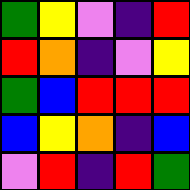[["green", "yellow", "violet", "indigo", "red"], ["red", "orange", "indigo", "violet", "yellow"], ["green", "blue", "red", "red", "red"], ["blue", "yellow", "orange", "indigo", "blue"], ["violet", "red", "indigo", "red", "green"]]